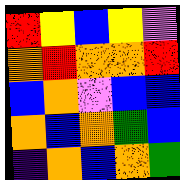[["red", "yellow", "blue", "yellow", "violet"], ["orange", "red", "orange", "orange", "red"], ["blue", "orange", "violet", "blue", "blue"], ["orange", "blue", "orange", "green", "blue"], ["indigo", "orange", "blue", "orange", "green"]]